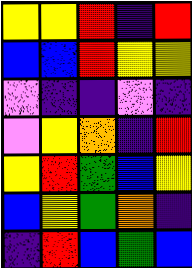[["yellow", "yellow", "red", "indigo", "red"], ["blue", "blue", "red", "yellow", "yellow"], ["violet", "indigo", "indigo", "violet", "indigo"], ["violet", "yellow", "orange", "indigo", "red"], ["yellow", "red", "green", "blue", "yellow"], ["blue", "yellow", "green", "orange", "indigo"], ["indigo", "red", "blue", "green", "blue"]]